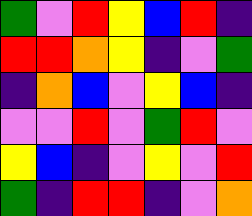[["green", "violet", "red", "yellow", "blue", "red", "indigo"], ["red", "red", "orange", "yellow", "indigo", "violet", "green"], ["indigo", "orange", "blue", "violet", "yellow", "blue", "indigo"], ["violet", "violet", "red", "violet", "green", "red", "violet"], ["yellow", "blue", "indigo", "violet", "yellow", "violet", "red"], ["green", "indigo", "red", "red", "indigo", "violet", "orange"]]